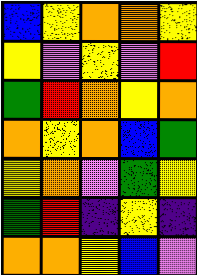[["blue", "yellow", "orange", "orange", "yellow"], ["yellow", "violet", "yellow", "violet", "red"], ["green", "red", "orange", "yellow", "orange"], ["orange", "yellow", "orange", "blue", "green"], ["yellow", "orange", "violet", "green", "yellow"], ["green", "red", "indigo", "yellow", "indigo"], ["orange", "orange", "yellow", "blue", "violet"]]